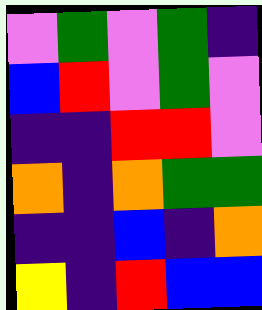[["violet", "green", "violet", "green", "indigo"], ["blue", "red", "violet", "green", "violet"], ["indigo", "indigo", "red", "red", "violet"], ["orange", "indigo", "orange", "green", "green"], ["indigo", "indigo", "blue", "indigo", "orange"], ["yellow", "indigo", "red", "blue", "blue"]]